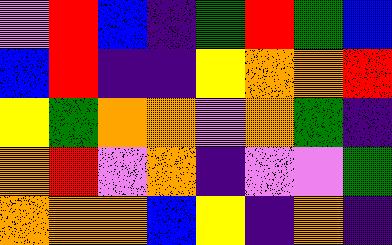[["violet", "red", "blue", "indigo", "green", "red", "green", "blue"], ["blue", "red", "indigo", "indigo", "yellow", "orange", "orange", "red"], ["yellow", "green", "orange", "orange", "violet", "orange", "green", "indigo"], ["orange", "red", "violet", "orange", "indigo", "violet", "violet", "green"], ["orange", "orange", "orange", "blue", "yellow", "indigo", "orange", "indigo"]]